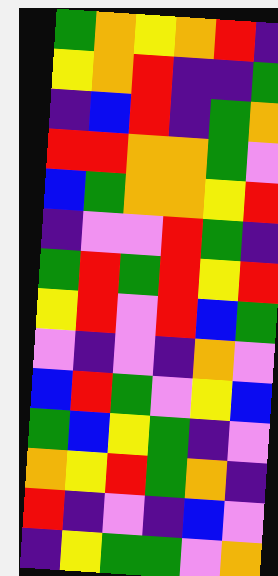[["green", "orange", "yellow", "orange", "red", "indigo"], ["yellow", "orange", "red", "indigo", "indigo", "green"], ["indigo", "blue", "red", "indigo", "green", "orange"], ["red", "red", "orange", "orange", "green", "violet"], ["blue", "green", "orange", "orange", "yellow", "red"], ["indigo", "violet", "violet", "red", "green", "indigo"], ["green", "red", "green", "red", "yellow", "red"], ["yellow", "red", "violet", "red", "blue", "green"], ["violet", "indigo", "violet", "indigo", "orange", "violet"], ["blue", "red", "green", "violet", "yellow", "blue"], ["green", "blue", "yellow", "green", "indigo", "violet"], ["orange", "yellow", "red", "green", "orange", "indigo"], ["red", "indigo", "violet", "indigo", "blue", "violet"], ["indigo", "yellow", "green", "green", "violet", "orange"]]